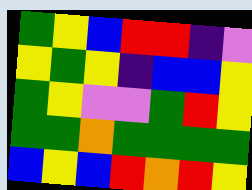[["green", "yellow", "blue", "red", "red", "indigo", "violet"], ["yellow", "green", "yellow", "indigo", "blue", "blue", "yellow"], ["green", "yellow", "violet", "violet", "green", "red", "yellow"], ["green", "green", "orange", "green", "green", "green", "green"], ["blue", "yellow", "blue", "red", "orange", "red", "yellow"]]